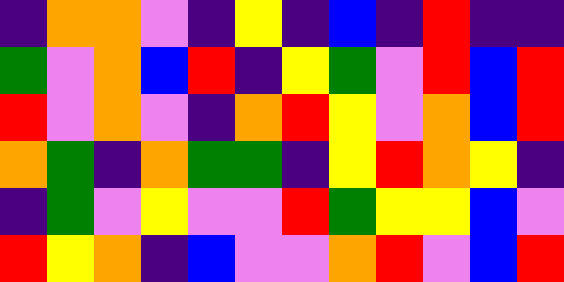[["indigo", "orange", "orange", "violet", "indigo", "yellow", "indigo", "blue", "indigo", "red", "indigo", "indigo"], ["green", "violet", "orange", "blue", "red", "indigo", "yellow", "green", "violet", "red", "blue", "red"], ["red", "violet", "orange", "violet", "indigo", "orange", "red", "yellow", "violet", "orange", "blue", "red"], ["orange", "green", "indigo", "orange", "green", "green", "indigo", "yellow", "red", "orange", "yellow", "indigo"], ["indigo", "green", "violet", "yellow", "violet", "violet", "red", "green", "yellow", "yellow", "blue", "violet"], ["red", "yellow", "orange", "indigo", "blue", "violet", "violet", "orange", "red", "violet", "blue", "red"]]